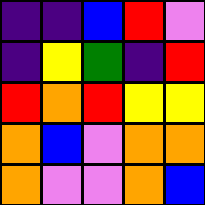[["indigo", "indigo", "blue", "red", "violet"], ["indigo", "yellow", "green", "indigo", "red"], ["red", "orange", "red", "yellow", "yellow"], ["orange", "blue", "violet", "orange", "orange"], ["orange", "violet", "violet", "orange", "blue"]]